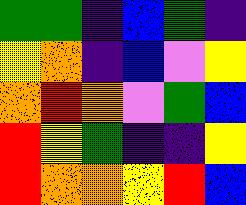[["green", "green", "indigo", "blue", "green", "indigo"], ["yellow", "orange", "indigo", "blue", "violet", "yellow"], ["orange", "red", "orange", "violet", "green", "blue"], ["red", "yellow", "green", "indigo", "indigo", "yellow"], ["red", "orange", "orange", "yellow", "red", "blue"]]